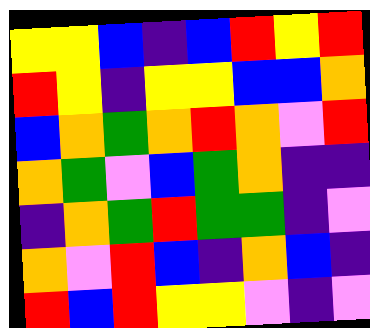[["yellow", "yellow", "blue", "indigo", "blue", "red", "yellow", "red"], ["red", "yellow", "indigo", "yellow", "yellow", "blue", "blue", "orange"], ["blue", "orange", "green", "orange", "red", "orange", "violet", "red"], ["orange", "green", "violet", "blue", "green", "orange", "indigo", "indigo"], ["indigo", "orange", "green", "red", "green", "green", "indigo", "violet"], ["orange", "violet", "red", "blue", "indigo", "orange", "blue", "indigo"], ["red", "blue", "red", "yellow", "yellow", "violet", "indigo", "violet"]]